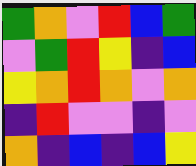[["green", "orange", "violet", "red", "blue", "green"], ["violet", "green", "red", "yellow", "indigo", "blue"], ["yellow", "orange", "red", "orange", "violet", "orange"], ["indigo", "red", "violet", "violet", "indigo", "violet"], ["orange", "indigo", "blue", "indigo", "blue", "yellow"]]